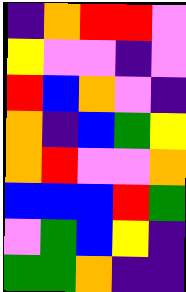[["indigo", "orange", "red", "red", "violet"], ["yellow", "violet", "violet", "indigo", "violet"], ["red", "blue", "orange", "violet", "indigo"], ["orange", "indigo", "blue", "green", "yellow"], ["orange", "red", "violet", "violet", "orange"], ["blue", "blue", "blue", "red", "green"], ["violet", "green", "blue", "yellow", "indigo"], ["green", "green", "orange", "indigo", "indigo"]]